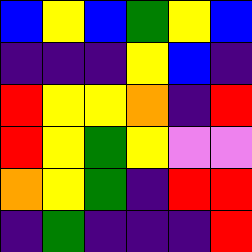[["blue", "yellow", "blue", "green", "yellow", "blue"], ["indigo", "indigo", "indigo", "yellow", "blue", "indigo"], ["red", "yellow", "yellow", "orange", "indigo", "red"], ["red", "yellow", "green", "yellow", "violet", "violet"], ["orange", "yellow", "green", "indigo", "red", "red"], ["indigo", "green", "indigo", "indigo", "indigo", "red"]]